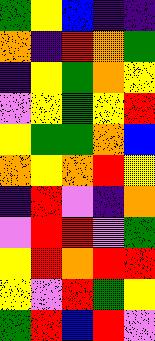[["green", "yellow", "blue", "indigo", "indigo"], ["orange", "indigo", "red", "orange", "green"], ["indigo", "yellow", "green", "orange", "yellow"], ["violet", "yellow", "green", "yellow", "red"], ["yellow", "green", "green", "orange", "blue"], ["orange", "yellow", "orange", "red", "yellow"], ["indigo", "red", "violet", "indigo", "orange"], ["violet", "red", "red", "violet", "green"], ["yellow", "red", "orange", "red", "red"], ["yellow", "violet", "red", "green", "yellow"], ["green", "red", "blue", "red", "violet"]]